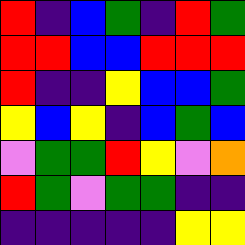[["red", "indigo", "blue", "green", "indigo", "red", "green"], ["red", "red", "blue", "blue", "red", "red", "red"], ["red", "indigo", "indigo", "yellow", "blue", "blue", "green"], ["yellow", "blue", "yellow", "indigo", "blue", "green", "blue"], ["violet", "green", "green", "red", "yellow", "violet", "orange"], ["red", "green", "violet", "green", "green", "indigo", "indigo"], ["indigo", "indigo", "indigo", "indigo", "indigo", "yellow", "yellow"]]